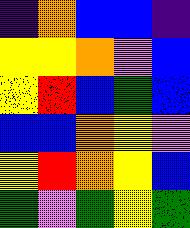[["indigo", "orange", "blue", "blue", "indigo"], ["yellow", "yellow", "orange", "violet", "blue"], ["yellow", "red", "blue", "green", "blue"], ["blue", "blue", "orange", "yellow", "violet"], ["yellow", "red", "orange", "yellow", "blue"], ["green", "violet", "green", "yellow", "green"]]